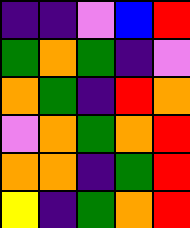[["indigo", "indigo", "violet", "blue", "red"], ["green", "orange", "green", "indigo", "violet"], ["orange", "green", "indigo", "red", "orange"], ["violet", "orange", "green", "orange", "red"], ["orange", "orange", "indigo", "green", "red"], ["yellow", "indigo", "green", "orange", "red"]]